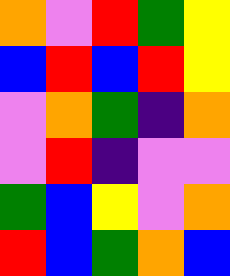[["orange", "violet", "red", "green", "yellow"], ["blue", "red", "blue", "red", "yellow"], ["violet", "orange", "green", "indigo", "orange"], ["violet", "red", "indigo", "violet", "violet"], ["green", "blue", "yellow", "violet", "orange"], ["red", "blue", "green", "orange", "blue"]]